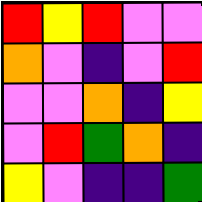[["red", "yellow", "red", "violet", "violet"], ["orange", "violet", "indigo", "violet", "red"], ["violet", "violet", "orange", "indigo", "yellow"], ["violet", "red", "green", "orange", "indigo"], ["yellow", "violet", "indigo", "indigo", "green"]]